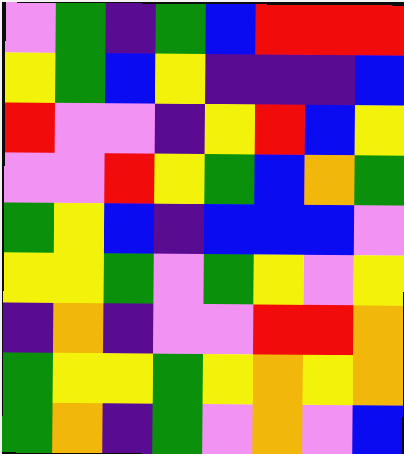[["violet", "green", "indigo", "green", "blue", "red", "red", "red"], ["yellow", "green", "blue", "yellow", "indigo", "indigo", "indigo", "blue"], ["red", "violet", "violet", "indigo", "yellow", "red", "blue", "yellow"], ["violet", "violet", "red", "yellow", "green", "blue", "orange", "green"], ["green", "yellow", "blue", "indigo", "blue", "blue", "blue", "violet"], ["yellow", "yellow", "green", "violet", "green", "yellow", "violet", "yellow"], ["indigo", "orange", "indigo", "violet", "violet", "red", "red", "orange"], ["green", "yellow", "yellow", "green", "yellow", "orange", "yellow", "orange"], ["green", "orange", "indigo", "green", "violet", "orange", "violet", "blue"]]